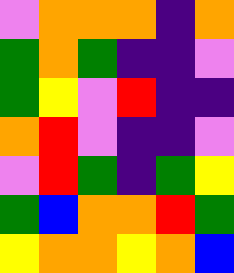[["violet", "orange", "orange", "orange", "indigo", "orange"], ["green", "orange", "green", "indigo", "indigo", "violet"], ["green", "yellow", "violet", "red", "indigo", "indigo"], ["orange", "red", "violet", "indigo", "indigo", "violet"], ["violet", "red", "green", "indigo", "green", "yellow"], ["green", "blue", "orange", "orange", "red", "green"], ["yellow", "orange", "orange", "yellow", "orange", "blue"]]